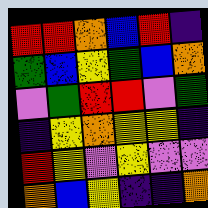[["red", "red", "orange", "blue", "red", "indigo"], ["green", "blue", "yellow", "green", "blue", "orange"], ["violet", "green", "red", "red", "violet", "green"], ["indigo", "yellow", "orange", "yellow", "yellow", "indigo"], ["red", "yellow", "violet", "yellow", "violet", "violet"], ["orange", "blue", "yellow", "indigo", "indigo", "orange"]]